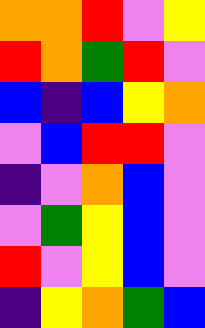[["orange", "orange", "red", "violet", "yellow"], ["red", "orange", "green", "red", "violet"], ["blue", "indigo", "blue", "yellow", "orange"], ["violet", "blue", "red", "red", "violet"], ["indigo", "violet", "orange", "blue", "violet"], ["violet", "green", "yellow", "blue", "violet"], ["red", "violet", "yellow", "blue", "violet"], ["indigo", "yellow", "orange", "green", "blue"]]